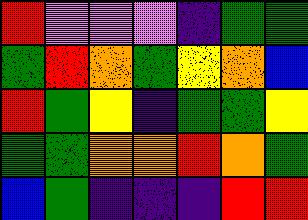[["red", "violet", "violet", "violet", "indigo", "green", "green"], ["green", "red", "orange", "green", "yellow", "orange", "blue"], ["red", "green", "yellow", "indigo", "green", "green", "yellow"], ["green", "green", "orange", "orange", "red", "orange", "green"], ["blue", "green", "indigo", "indigo", "indigo", "red", "red"]]